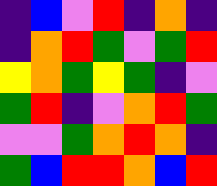[["indigo", "blue", "violet", "red", "indigo", "orange", "indigo"], ["indigo", "orange", "red", "green", "violet", "green", "red"], ["yellow", "orange", "green", "yellow", "green", "indigo", "violet"], ["green", "red", "indigo", "violet", "orange", "red", "green"], ["violet", "violet", "green", "orange", "red", "orange", "indigo"], ["green", "blue", "red", "red", "orange", "blue", "red"]]